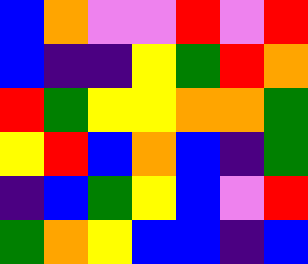[["blue", "orange", "violet", "violet", "red", "violet", "red"], ["blue", "indigo", "indigo", "yellow", "green", "red", "orange"], ["red", "green", "yellow", "yellow", "orange", "orange", "green"], ["yellow", "red", "blue", "orange", "blue", "indigo", "green"], ["indigo", "blue", "green", "yellow", "blue", "violet", "red"], ["green", "orange", "yellow", "blue", "blue", "indigo", "blue"]]